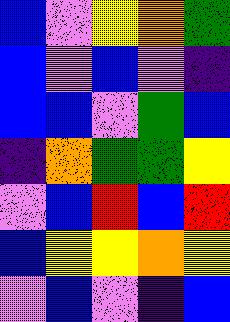[["blue", "violet", "yellow", "orange", "green"], ["blue", "violet", "blue", "violet", "indigo"], ["blue", "blue", "violet", "green", "blue"], ["indigo", "orange", "green", "green", "yellow"], ["violet", "blue", "red", "blue", "red"], ["blue", "yellow", "yellow", "orange", "yellow"], ["violet", "blue", "violet", "indigo", "blue"]]